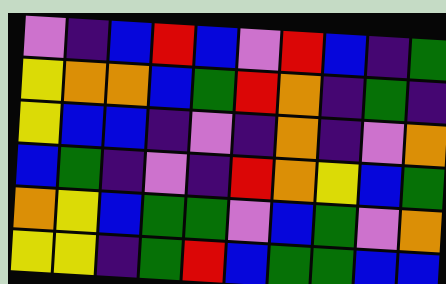[["violet", "indigo", "blue", "red", "blue", "violet", "red", "blue", "indigo", "green"], ["yellow", "orange", "orange", "blue", "green", "red", "orange", "indigo", "green", "indigo"], ["yellow", "blue", "blue", "indigo", "violet", "indigo", "orange", "indigo", "violet", "orange"], ["blue", "green", "indigo", "violet", "indigo", "red", "orange", "yellow", "blue", "green"], ["orange", "yellow", "blue", "green", "green", "violet", "blue", "green", "violet", "orange"], ["yellow", "yellow", "indigo", "green", "red", "blue", "green", "green", "blue", "blue"]]